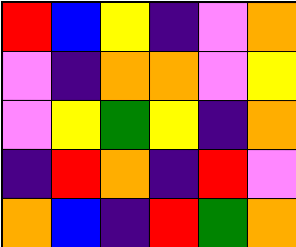[["red", "blue", "yellow", "indigo", "violet", "orange"], ["violet", "indigo", "orange", "orange", "violet", "yellow"], ["violet", "yellow", "green", "yellow", "indigo", "orange"], ["indigo", "red", "orange", "indigo", "red", "violet"], ["orange", "blue", "indigo", "red", "green", "orange"]]